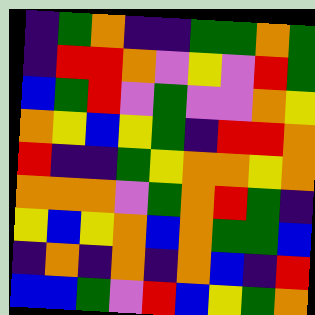[["indigo", "green", "orange", "indigo", "indigo", "green", "green", "orange", "green"], ["indigo", "red", "red", "orange", "violet", "yellow", "violet", "red", "green"], ["blue", "green", "red", "violet", "green", "violet", "violet", "orange", "yellow"], ["orange", "yellow", "blue", "yellow", "green", "indigo", "red", "red", "orange"], ["red", "indigo", "indigo", "green", "yellow", "orange", "orange", "yellow", "orange"], ["orange", "orange", "orange", "violet", "green", "orange", "red", "green", "indigo"], ["yellow", "blue", "yellow", "orange", "blue", "orange", "green", "green", "blue"], ["indigo", "orange", "indigo", "orange", "indigo", "orange", "blue", "indigo", "red"], ["blue", "blue", "green", "violet", "red", "blue", "yellow", "green", "orange"]]